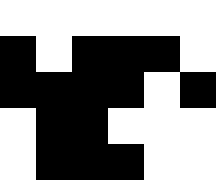[["white", "white", "white", "white", "white", "white"], ["black", "white", "black", "black", "black", "white"], ["black", "black", "black", "black", "white", "black"], ["white", "black", "black", "white", "white", "white"], ["white", "black", "black", "black", "white", "white"]]